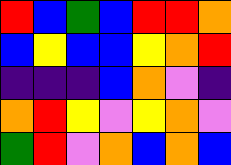[["red", "blue", "green", "blue", "red", "red", "orange"], ["blue", "yellow", "blue", "blue", "yellow", "orange", "red"], ["indigo", "indigo", "indigo", "blue", "orange", "violet", "indigo"], ["orange", "red", "yellow", "violet", "yellow", "orange", "violet"], ["green", "red", "violet", "orange", "blue", "orange", "blue"]]